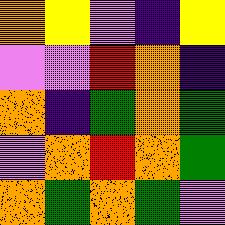[["orange", "yellow", "violet", "indigo", "yellow"], ["violet", "violet", "red", "orange", "indigo"], ["orange", "indigo", "green", "orange", "green"], ["violet", "orange", "red", "orange", "green"], ["orange", "green", "orange", "green", "violet"]]